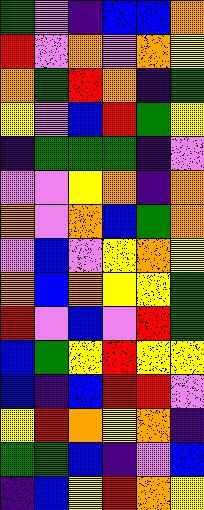[["green", "violet", "indigo", "blue", "blue", "orange"], ["red", "violet", "orange", "violet", "orange", "yellow"], ["orange", "green", "red", "orange", "indigo", "green"], ["yellow", "violet", "blue", "red", "green", "yellow"], ["indigo", "green", "green", "green", "indigo", "violet"], ["violet", "violet", "yellow", "orange", "indigo", "orange"], ["orange", "violet", "orange", "blue", "green", "orange"], ["violet", "blue", "violet", "yellow", "orange", "yellow"], ["orange", "blue", "orange", "yellow", "yellow", "green"], ["red", "violet", "blue", "violet", "red", "green"], ["blue", "green", "yellow", "red", "yellow", "yellow"], ["blue", "indigo", "blue", "red", "red", "violet"], ["yellow", "red", "orange", "yellow", "orange", "indigo"], ["green", "green", "blue", "indigo", "violet", "blue"], ["indigo", "blue", "yellow", "red", "orange", "yellow"]]